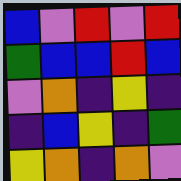[["blue", "violet", "red", "violet", "red"], ["green", "blue", "blue", "red", "blue"], ["violet", "orange", "indigo", "yellow", "indigo"], ["indigo", "blue", "yellow", "indigo", "green"], ["yellow", "orange", "indigo", "orange", "violet"]]